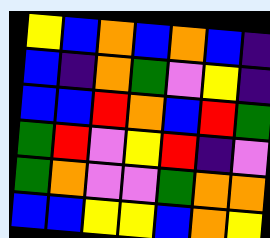[["yellow", "blue", "orange", "blue", "orange", "blue", "indigo"], ["blue", "indigo", "orange", "green", "violet", "yellow", "indigo"], ["blue", "blue", "red", "orange", "blue", "red", "green"], ["green", "red", "violet", "yellow", "red", "indigo", "violet"], ["green", "orange", "violet", "violet", "green", "orange", "orange"], ["blue", "blue", "yellow", "yellow", "blue", "orange", "yellow"]]